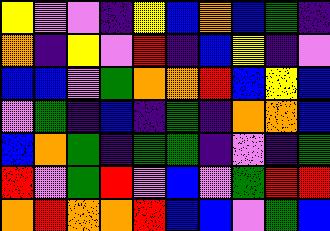[["yellow", "violet", "violet", "indigo", "yellow", "blue", "orange", "blue", "green", "indigo"], ["orange", "indigo", "yellow", "violet", "red", "indigo", "blue", "yellow", "indigo", "violet"], ["blue", "blue", "violet", "green", "orange", "orange", "red", "blue", "yellow", "blue"], ["violet", "green", "indigo", "blue", "indigo", "green", "indigo", "orange", "orange", "blue"], ["blue", "orange", "green", "indigo", "green", "green", "indigo", "violet", "indigo", "green"], ["red", "violet", "green", "red", "violet", "blue", "violet", "green", "red", "red"], ["orange", "red", "orange", "orange", "red", "blue", "blue", "violet", "green", "blue"]]